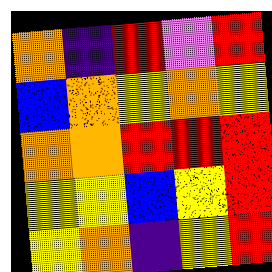[["orange", "indigo", "red", "violet", "red"], ["blue", "orange", "yellow", "orange", "yellow"], ["orange", "orange", "red", "red", "red"], ["yellow", "yellow", "blue", "yellow", "red"], ["yellow", "orange", "indigo", "yellow", "red"]]